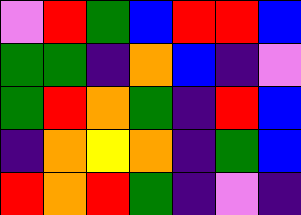[["violet", "red", "green", "blue", "red", "red", "blue"], ["green", "green", "indigo", "orange", "blue", "indigo", "violet"], ["green", "red", "orange", "green", "indigo", "red", "blue"], ["indigo", "orange", "yellow", "orange", "indigo", "green", "blue"], ["red", "orange", "red", "green", "indigo", "violet", "indigo"]]